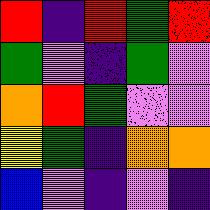[["red", "indigo", "red", "green", "red"], ["green", "violet", "indigo", "green", "violet"], ["orange", "red", "green", "violet", "violet"], ["yellow", "green", "indigo", "orange", "orange"], ["blue", "violet", "indigo", "violet", "indigo"]]